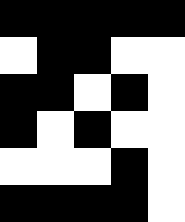[["black", "black", "black", "black", "black"], ["white", "black", "black", "white", "white"], ["black", "black", "white", "black", "white"], ["black", "white", "black", "white", "white"], ["white", "white", "white", "black", "white"], ["black", "black", "black", "black", "white"]]